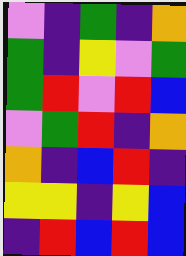[["violet", "indigo", "green", "indigo", "orange"], ["green", "indigo", "yellow", "violet", "green"], ["green", "red", "violet", "red", "blue"], ["violet", "green", "red", "indigo", "orange"], ["orange", "indigo", "blue", "red", "indigo"], ["yellow", "yellow", "indigo", "yellow", "blue"], ["indigo", "red", "blue", "red", "blue"]]